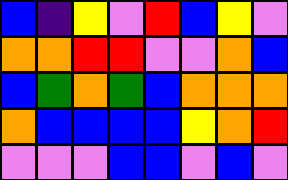[["blue", "indigo", "yellow", "violet", "red", "blue", "yellow", "violet"], ["orange", "orange", "red", "red", "violet", "violet", "orange", "blue"], ["blue", "green", "orange", "green", "blue", "orange", "orange", "orange"], ["orange", "blue", "blue", "blue", "blue", "yellow", "orange", "red"], ["violet", "violet", "violet", "blue", "blue", "violet", "blue", "violet"]]